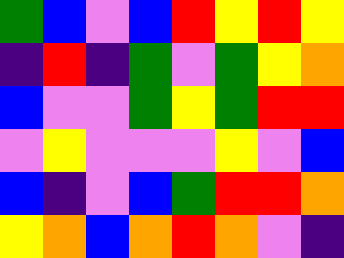[["green", "blue", "violet", "blue", "red", "yellow", "red", "yellow"], ["indigo", "red", "indigo", "green", "violet", "green", "yellow", "orange"], ["blue", "violet", "violet", "green", "yellow", "green", "red", "red"], ["violet", "yellow", "violet", "violet", "violet", "yellow", "violet", "blue"], ["blue", "indigo", "violet", "blue", "green", "red", "red", "orange"], ["yellow", "orange", "blue", "orange", "red", "orange", "violet", "indigo"]]